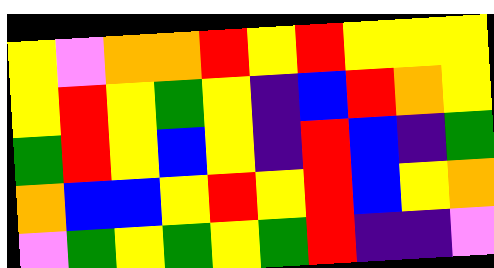[["yellow", "violet", "orange", "orange", "red", "yellow", "red", "yellow", "yellow", "yellow"], ["yellow", "red", "yellow", "green", "yellow", "indigo", "blue", "red", "orange", "yellow"], ["green", "red", "yellow", "blue", "yellow", "indigo", "red", "blue", "indigo", "green"], ["orange", "blue", "blue", "yellow", "red", "yellow", "red", "blue", "yellow", "orange"], ["violet", "green", "yellow", "green", "yellow", "green", "red", "indigo", "indigo", "violet"]]